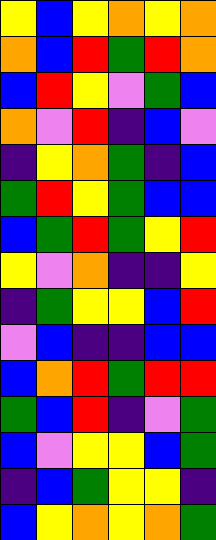[["yellow", "blue", "yellow", "orange", "yellow", "orange"], ["orange", "blue", "red", "green", "red", "orange"], ["blue", "red", "yellow", "violet", "green", "blue"], ["orange", "violet", "red", "indigo", "blue", "violet"], ["indigo", "yellow", "orange", "green", "indigo", "blue"], ["green", "red", "yellow", "green", "blue", "blue"], ["blue", "green", "red", "green", "yellow", "red"], ["yellow", "violet", "orange", "indigo", "indigo", "yellow"], ["indigo", "green", "yellow", "yellow", "blue", "red"], ["violet", "blue", "indigo", "indigo", "blue", "blue"], ["blue", "orange", "red", "green", "red", "red"], ["green", "blue", "red", "indigo", "violet", "green"], ["blue", "violet", "yellow", "yellow", "blue", "green"], ["indigo", "blue", "green", "yellow", "yellow", "indigo"], ["blue", "yellow", "orange", "yellow", "orange", "green"]]